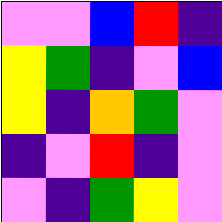[["violet", "violet", "blue", "red", "indigo"], ["yellow", "green", "indigo", "violet", "blue"], ["yellow", "indigo", "orange", "green", "violet"], ["indigo", "violet", "red", "indigo", "violet"], ["violet", "indigo", "green", "yellow", "violet"]]